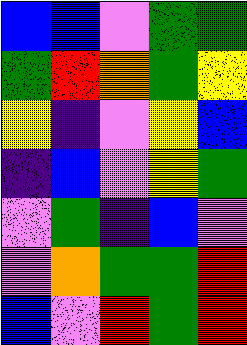[["blue", "blue", "violet", "green", "green"], ["green", "red", "orange", "green", "yellow"], ["yellow", "indigo", "violet", "yellow", "blue"], ["indigo", "blue", "violet", "yellow", "green"], ["violet", "green", "indigo", "blue", "violet"], ["violet", "orange", "green", "green", "red"], ["blue", "violet", "red", "green", "red"]]